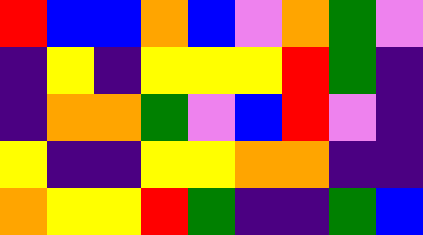[["red", "blue", "blue", "orange", "blue", "violet", "orange", "green", "violet"], ["indigo", "yellow", "indigo", "yellow", "yellow", "yellow", "red", "green", "indigo"], ["indigo", "orange", "orange", "green", "violet", "blue", "red", "violet", "indigo"], ["yellow", "indigo", "indigo", "yellow", "yellow", "orange", "orange", "indigo", "indigo"], ["orange", "yellow", "yellow", "red", "green", "indigo", "indigo", "green", "blue"]]